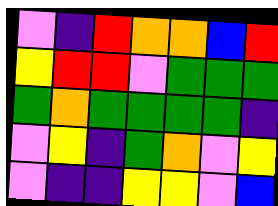[["violet", "indigo", "red", "orange", "orange", "blue", "red"], ["yellow", "red", "red", "violet", "green", "green", "green"], ["green", "orange", "green", "green", "green", "green", "indigo"], ["violet", "yellow", "indigo", "green", "orange", "violet", "yellow"], ["violet", "indigo", "indigo", "yellow", "yellow", "violet", "blue"]]